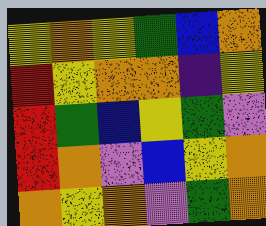[["yellow", "orange", "yellow", "green", "blue", "orange"], ["red", "yellow", "orange", "orange", "indigo", "yellow"], ["red", "green", "blue", "yellow", "green", "violet"], ["red", "orange", "violet", "blue", "yellow", "orange"], ["orange", "yellow", "orange", "violet", "green", "orange"]]